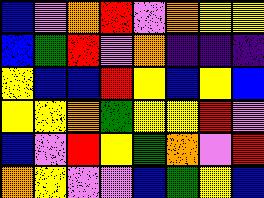[["blue", "violet", "orange", "red", "violet", "orange", "yellow", "yellow"], ["blue", "green", "red", "violet", "orange", "indigo", "indigo", "indigo"], ["yellow", "blue", "blue", "red", "yellow", "blue", "yellow", "blue"], ["yellow", "yellow", "orange", "green", "yellow", "yellow", "red", "violet"], ["blue", "violet", "red", "yellow", "green", "orange", "violet", "red"], ["orange", "yellow", "violet", "violet", "blue", "green", "yellow", "blue"]]